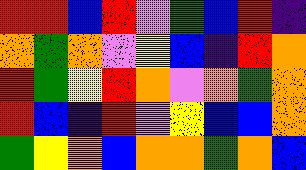[["red", "red", "blue", "red", "violet", "green", "blue", "red", "indigo"], ["orange", "green", "orange", "violet", "yellow", "blue", "indigo", "red", "orange"], ["red", "green", "yellow", "red", "orange", "violet", "orange", "green", "orange"], ["red", "blue", "indigo", "red", "violet", "yellow", "blue", "blue", "orange"], ["green", "yellow", "orange", "blue", "orange", "orange", "green", "orange", "blue"]]